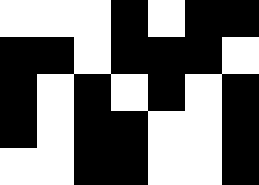[["white", "white", "white", "black", "white", "black", "black"], ["black", "black", "white", "black", "black", "black", "white"], ["black", "white", "black", "white", "black", "white", "black"], ["black", "white", "black", "black", "white", "white", "black"], ["white", "white", "black", "black", "white", "white", "black"]]